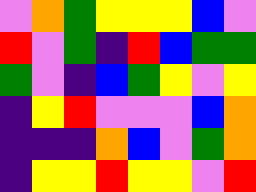[["violet", "orange", "green", "yellow", "yellow", "yellow", "blue", "violet"], ["red", "violet", "green", "indigo", "red", "blue", "green", "green"], ["green", "violet", "indigo", "blue", "green", "yellow", "violet", "yellow"], ["indigo", "yellow", "red", "violet", "violet", "violet", "blue", "orange"], ["indigo", "indigo", "indigo", "orange", "blue", "violet", "green", "orange"], ["indigo", "yellow", "yellow", "red", "yellow", "yellow", "violet", "red"]]